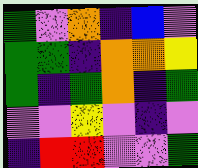[["green", "violet", "orange", "indigo", "blue", "violet"], ["green", "green", "indigo", "orange", "orange", "yellow"], ["green", "indigo", "green", "orange", "indigo", "green"], ["violet", "violet", "yellow", "violet", "indigo", "violet"], ["indigo", "red", "red", "violet", "violet", "green"]]